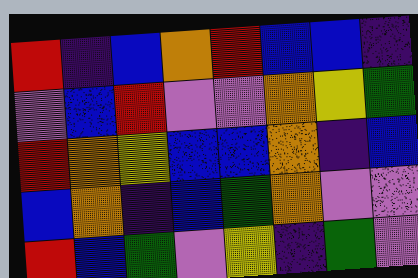[["red", "indigo", "blue", "orange", "red", "blue", "blue", "indigo"], ["violet", "blue", "red", "violet", "violet", "orange", "yellow", "green"], ["red", "orange", "yellow", "blue", "blue", "orange", "indigo", "blue"], ["blue", "orange", "indigo", "blue", "green", "orange", "violet", "violet"], ["red", "blue", "green", "violet", "yellow", "indigo", "green", "violet"]]